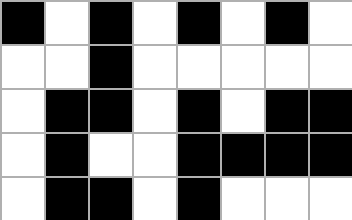[["black", "white", "black", "white", "black", "white", "black", "white"], ["white", "white", "black", "white", "white", "white", "white", "white"], ["white", "black", "black", "white", "black", "white", "black", "black"], ["white", "black", "white", "white", "black", "black", "black", "black"], ["white", "black", "black", "white", "black", "white", "white", "white"]]